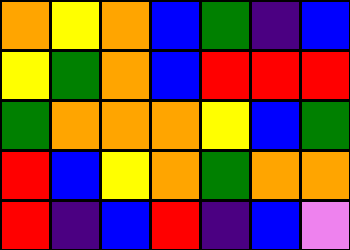[["orange", "yellow", "orange", "blue", "green", "indigo", "blue"], ["yellow", "green", "orange", "blue", "red", "red", "red"], ["green", "orange", "orange", "orange", "yellow", "blue", "green"], ["red", "blue", "yellow", "orange", "green", "orange", "orange"], ["red", "indigo", "blue", "red", "indigo", "blue", "violet"]]